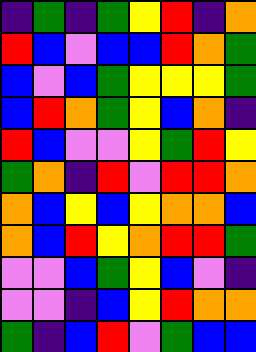[["indigo", "green", "indigo", "green", "yellow", "red", "indigo", "orange"], ["red", "blue", "violet", "blue", "blue", "red", "orange", "green"], ["blue", "violet", "blue", "green", "yellow", "yellow", "yellow", "green"], ["blue", "red", "orange", "green", "yellow", "blue", "orange", "indigo"], ["red", "blue", "violet", "violet", "yellow", "green", "red", "yellow"], ["green", "orange", "indigo", "red", "violet", "red", "red", "orange"], ["orange", "blue", "yellow", "blue", "yellow", "orange", "orange", "blue"], ["orange", "blue", "red", "yellow", "orange", "red", "red", "green"], ["violet", "violet", "blue", "green", "yellow", "blue", "violet", "indigo"], ["violet", "violet", "indigo", "blue", "yellow", "red", "orange", "orange"], ["green", "indigo", "blue", "red", "violet", "green", "blue", "blue"]]